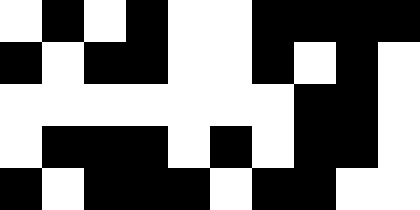[["white", "black", "white", "black", "white", "white", "black", "black", "black", "black"], ["black", "white", "black", "black", "white", "white", "black", "white", "black", "white"], ["white", "white", "white", "white", "white", "white", "white", "black", "black", "white"], ["white", "black", "black", "black", "white", "black", "white", "black", "black", "white"], ["black", "white", "black", "black", "black", "white", "black", "black", "white", "white"]]